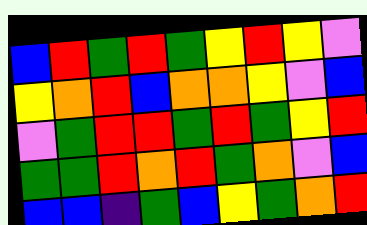[["blue", "red", "green", "red", "green", "yellow", "red", "yellow", "violet"], ["yellow", "orange", "red", "blue", "orange", "orange", "yellow", "violet", "blue"], ["violet", "green", "red", "red", "green", "red", "green", "yellow", "red"], ["green", "green", "red", "orange", "red", "green", "orange", "violet", "blue"], ["blue", "blue", "indigo", "green", "blue", "yellow", "green", "orange", "red"]]